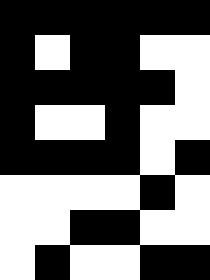[["black", "black", "black", "black", "black", "black"], ["black", "white", "black", "black", "white", "white"], ["black", "black", "black", "black", "black", "white"], ["black", "white", "white", "black", "white", "white"], ["black", "black", "black", "black", "white", "black"], ["white", "white", "white", "white", "black", "white"], ["white", "white", "black", "black", "white", "white"], ["white", "black", "white", "white", "black", "black"]]